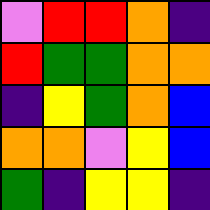[["violet", "red", "red", "orange", "indigo"], ["red", "green", "green", "orange", "orange"], ["indigo", "yellow", "green", "orange", "blue"], ["orange", "orange", "violet", "yellow", "blue"], ["green", "indigo", "yellow", "yellow", "indigo"]]